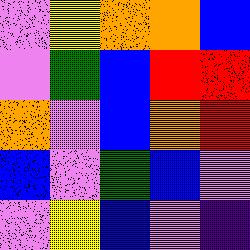[["violet", "yellow", "orange", "orange", "blue"], ["violet", "green", "blue", "red", "red"], ["orange", "violet", "blue", "orange", "red"], ["blue", "violet", "green", "blue", "violet"], ["violet", "yellow", "blue", "violet", "indigo"]]